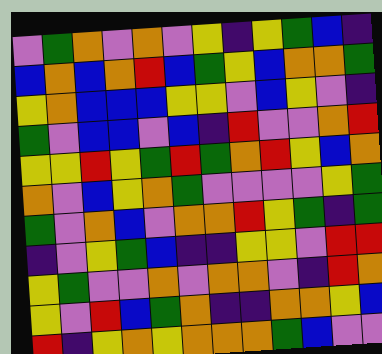[["violet", "green", "orange", "violet", "orange", "violet", "yellow", "indigo", "yellow", "green", "blue", "indigo"], ["blue", "orange", "blue", "orange", "red", "blue", "green", "yellow", "blue", "orange", "orange", "green"], ["yellow", "orange", "blue", "blue", "blue", "yellow", "yellow", "violet", "blue", "yellow", "violet", "indigo"], ["green", "violet", "blue", "blue", "violet", "blue", "indigo", "red", "violet", "violet", "orange", "red"], ["yellow", "yellow", "red", "yellow", "green", "red", "green", "orange", "red", "yellow", "blue", "orange"], ["orange", "violet", "blue", "yellow", "orange", "green", "violet", "violet", "violet", "violet", "yellow", "green"], ["green", "violet", "orange", "blue", "violet", "orange", "orange", "red", "yellow", "green", "indigo", "green"], ["indigo", "violet", "yellow", "green", "blue", "indigo", "indigo", "yellow", "yellow", "violet", "red", "red"], ["yellow", "green", "violet", "violet", "orange", "violet", "orange", "orange", "violet", "indigo", "red", "orange"], ["yellow", "violet", "red", "blue", "green", "orange", "indigo", "indigo", "orange", "orange", "yellow", "blue"], ["red", "indigo", "yellow", "orange", "yellow", "orange", "orange", "orange", "green", "blue", "violet", "violet"]]